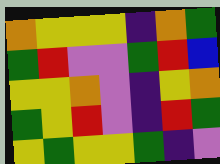[["orange", "yellow", "yellow", "yellow", "indigo", "orange", "green"], ["green", "red", "violet", "violet", "green", "red", "blue"], ["yellow", "yellow", "orange", "violet", "indigo", "yellow", "orange"], ["green", "yellow", "red", "violet", "indigo", "red", "green"], ["yellow", "green", "yellow", "yellow", "green", "indigo", "violet"]]